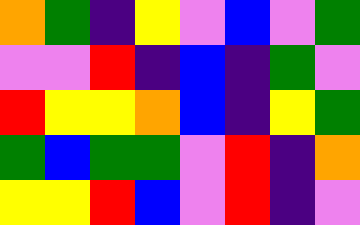[["orange", "green", "indigo", "yellow", "violet", "blue", "violet", "green"], ["violet", "violet", "red", "indigo", "blue", "indigo", "green", "violet"], ["red", "yellow", "yellow", "orange", "blue", "indigo", "yellow", "green"], ["green", "blue", "green", "green", "violet", "red", "indigo", "orange"], ["yellow", "yellow", "red", "blue", "violet", "red", "indigo", "violet"]]